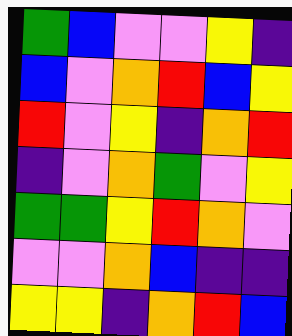[["green", "blue", "violet", "violet", "yellow", "indigo"], ["blue", "violet", "orange", "red", "blue", "yellow"], ["red", "violet", "yellow", "indigo", "orange", "red"], ["indigo", "violet", "orange", "green", "violet", "yellow"], ["green", "green", "yellow", "red", "orange", "violet"], ["violet", "violet", "orange", "blue", "indigo", "indigo"], ["yellow", "yellow", "indigo", "orange", "red", "blue"]]